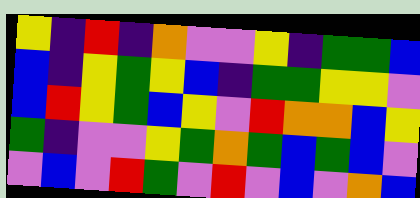[["yellow", "indigo", "red", "indigo", "orange", "violet", "violet", "yellow", "indigo", "green", "green", "blue"], ["blue", "indigo", "yellow", "green", "yellow", "blue", "indigo", "green", "green", "yellow", "yellow", "violet"], ["blue", "red", "yellow", "green", "blue", "yellow", "violet", "red", "orange", "orange", "blue", "yellow"], ["green", "indigo", "violet", "violet", "yellow", "green", "orange", "green", "blue", "green", "blue", "violet"], ["violet", "blue", "violet", "red", "green", "violet", "red", "violet", "blue", "violet", "orange", "blue"]]